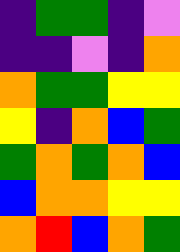[["indigo", "green", "green", "indigo", "violet"], ["indigo", "indigo", "violet", "indigo", "orange"], ["orange", "green", "green", "yellow", "yellow"], ["yellow", "indigo", "orange", "blue", "green"], ["green", "orange", "green", "orange", "blue"], ["blue", "orange", "orange", "yellow", "yellow"], ["orange", "red", "blue", "orange", "green"]]